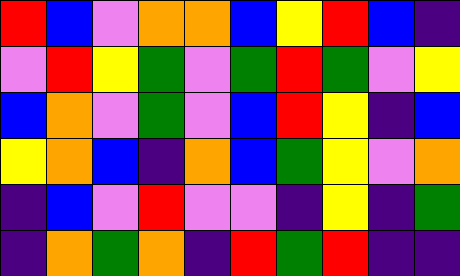[["red", "blue", "violet", "orange", "orange", "blue", "yellow", "red", "blue", "indigo"], ["violet", "red", "yellow", "green", "violet", "green", "red", "green", "violet", "yellow"], ["blue", "orange", "violet", "green", "violet", "blue", "red", "yellow", "indigo", "blue"], ["yellow", "orange", "blue", "indigo", "orange", "blue", "green", "yellow", "violet", "orange"], ["indigo", "blue", "violet", "red", "violet", "violet", "indigo", "yellow", "indigo", "green"], ["indigo", "orange", "green", "orange", "indigo", "red", "green", "red", "indigo", "indigo"]]